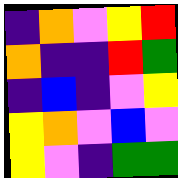[["indigo", "orange", "violet", "yellow", "red"], ["orange", "indigo", "indigo", "red", "green"], ["indigo", "blue", "indigo", "violet", "yellow"], ["yellow", "orange", "violet", "blue", "violet"], ["yellow", "violet", "indigo", "green", "green"]]